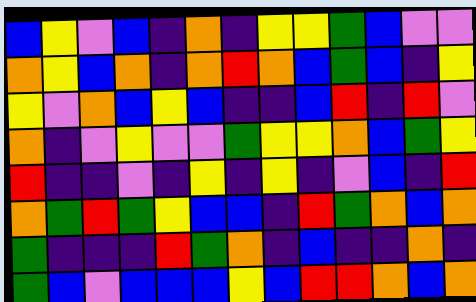[["blue", "yellow", "violet", "blue", "indigo", "orange", "indigo", "yellow", "yellow", "green", "blue", "violet", "violet"], ["orange", "yellow", "blue", "orange", "indigo", "orange", "red", "orange", "blue", "green", "blue", "indigo", "yellow"], ["yellow", "violet", "orange", "blue", "yellow", "blue", "indigo", "indigo", "blue", "red", "indigo", "red", "violet"], ["orange", "indigo", "violet", "yellow", "violet", "violet", "green", "yellow", "yellow", "orange", "blue", "green", "yellow"], ["red", "indigo", "indigo", "violet", "indigo", "yellow", "indigo", "yellow", "indigo", "violet", "blue", "indigo", "red"], ["orange", "green", "red", "green", "yellow", "blue", "blue", "indigo", "red", "green", "orange", "blue", "orange"], ["green", "indigo", "indigo", "indigo", "red", "green", "orange", "indigo", "blue", "indigo", "indigo", "orange", "indigo"], ["green", "blue", "violet", "blue", "blue", "blue", "yellow", "blue", "red", "red", "orange", "blue", "orange"]]